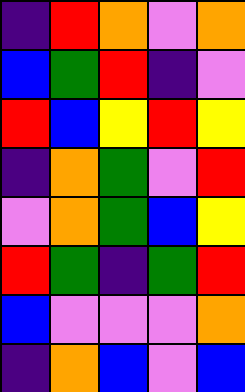[["indigo", "red", "orange", "violet", "orange"], ["blue", "green", "red", "indigo", "violet"], ["red", "blue", "yellow", "red", "yellow"], ["indigo", "orange", "green", "violet", "red"], ["violet", "orange", "green", "blue", "yellow"], ["red", "green", "indigo", "green", "red"], ["blue", "violet", "violet", "violet", "orange"], ["indigo", "orange", "blue", "violet", "blue"]]